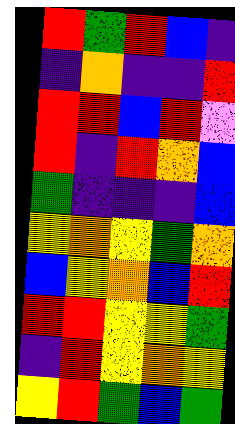[["red", "green", "red", "blue", "indigo"], ["indigo", "orange", "indigo", "indigo", "red"], ["red", "red", "blue", "red", "violet"], ["red", "indigo", "red", "orange", "blue"], ["green", "indigo", "indigo", "indigo", "blue"], ["yellow", "orange", "yellow", "green", "orange"], ["blue", "yellow", "orange", "blue", "red"], ["red", "red", "yellow", "yellow", "green"], ["indigo", "red", "yellow", "orange", "yellow"], ["yellow", "red", "green", "blue", "green"]]